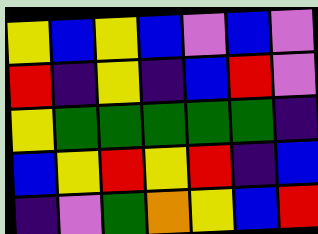[["yellow", "blue", "yellow", "blue", "violet", "blue", "violet"], ["red", "indigo", "yellow", "indigo", "blue", "red", "violet"], ["yellow", "green", "green", "green", "green", "green", "indigo"], ["blue", "yellow", "red", "yellow", "red", "indigo", "blue"], ["indigo", "violet", "green", "orange", "yellow", "blue", "red"]]